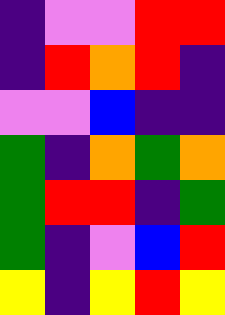[["indigo", "violet", "violet", "red", "red"], ["indigo", "red", "orange", "red", "indigo"], ["violet", "violet", "blue", "indigo", "indigo"], ["green", "indigo", "orange", "green", "orange"], ["green", "red", "red", "indigo", "green"], ["green", "indigo", "violet", "blue", "red"], ["yellow", "indigo", "yellow", "red", "yellow"]]